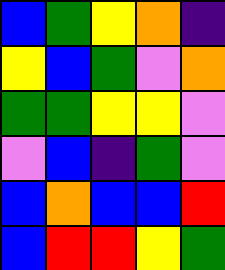[["blue", "green", "yellow", "orange", "indigo"], ["yellow", "blue", "green", "violet", "orange"], ["green", "green", "yellow", "yellow", "violet"], ["violet", "blue", "indigo", "green", "violet"], ["blue", "orange", "blue", "blue", "red"], ["blue", "red", "red", "yellow", "green"]]